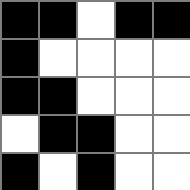[["black", "black", "white", "black", "black"], ["black", "white", "white", "white", "white"], ["black", "black", "white", "white", "white"], ["white", "black", "black", "white", "white"], ["black", "white", "black", "white", "white"]]